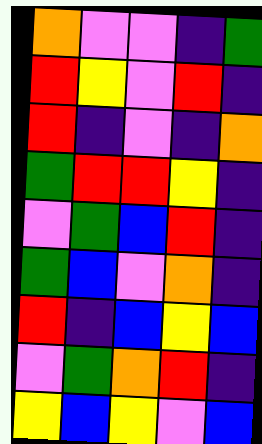[["orange", "violet", "violet", "indigo", "green"], ["red", "yellow", "violet", "red", "indigo"], ["red", "indigo", "violet", "indigo", "orange"], ["green", "red", "red", "yellow", "indigo"], ["violet", "green", "blue", "red", "indigo"], ["green", "blue", "violet", "orange", "indigo"], ["red", "indigo", "blue", "yellow", "blue"], ["violet", "green", "orange", "red", "indigo"], ["yellow", "blue", "yellow", "violet", "blue"]]